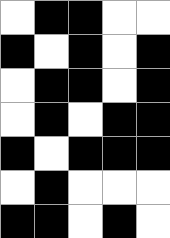[["white", "black", "black", "white", "white"], ["black", "white", "black", "white", "black"], ["white", "black", "black", "white", "black"], ["white", "black", "white", "black", "black"], ["black", "white", "black", "black", "black"], ["white", "black", "white", "white", "white"], ["black", "black", "white", "black", "white"]]